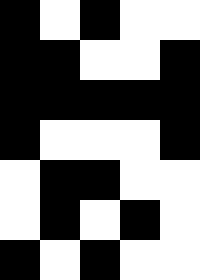[["black", "white", "black", "white", "white"], ["black", "black", "white", "white", "black"], ["black", "black", "black", "black", "black"], ["black", "white", "white", "white", "black"], ["white", "black", "black", "white", "white"], ["white", "black", "white", "black", "white"], ["black", "white", "black", "white", "white"]]